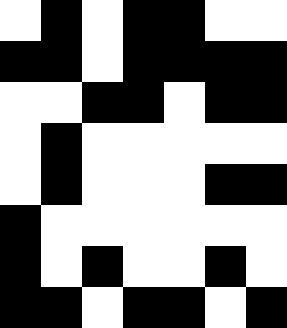[["white", "black", "white", "black", "black", "white", "white"], ["black", "black", "white", "black", "black", "black", "black"], ["white", "white", "black", "black", "white", "black", "black"], ["white", "black", "white", "white", "white", "white", "white"], ["white", "black", "white", "white", "white", "black", "black"], ["black", "white", "white", "white", "white", "white", "white"], ["black", "white", "black", "white", "white", "black", "white"], ["black", "black", "white", "black", "black", "white", "black"]]